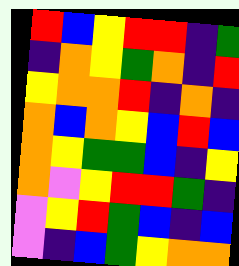[["red", "blue", "yellow", "red", "red", "indigo", "green"], ["indigo", "orange", "yellow", "green", "orange", "indigo", "red"], ["yellow", "orange", "orange", "red", "indigo", "orange", "indigo"], ["orange", "blue", "orange", "yellow", "blue", "red", "blue"], ["orange", "yellow", "green", "green", "blue", "indigo", "yellow"], ["orange", "violet", "yellow", "red", "red", "green", "indigo"], ["violet", "yellow", "red", "green", "blue", "indigo", "blue"], ["violet", "indigo", "blue", "green", "yellow", "orange", "orange"]]